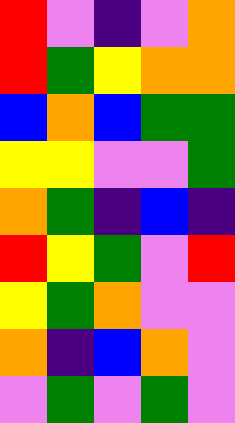[["red", "violet", "indigo", "violet", "orange"], ["red", "green", "yellow", "orange", "orange"], ["blue", "orange", "blue", "green", "green"], ["yellow", "yellow", "violet", "violet", "green"], ["orange", "green", "indigo", "blue", "indigo"], ["red", "yellow", "green", "violet", "red"], ["yellow", "green", "orange", "violet", "violet"], ["orange", "indigo", "blue", "orange", "violet"], ["violet", "green", "violet", "green", "violet"]]